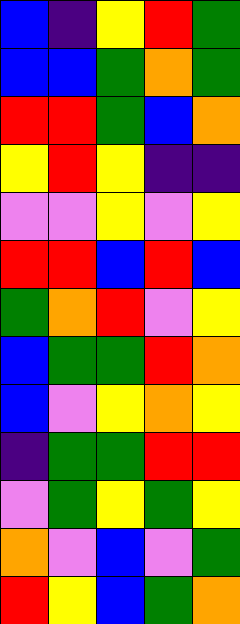[["blue", "indigo", "yellow", "red", "green"], ["blue", "blue", "green", "orange", "green"], ["red", "red", "green", "blue", "orange"], ["yellow", "red", "yellow", "indigo", "indigo"], ["violet", "violet", "yellow", "violet", "yellow"], ["red", "red", "blue", "red", "blue"], ["green", "orange", "red", "violet", "yellow"], ["blue", "green", "green", "red", "orange"], ["blue", "violet", "yellow", "orange", "yellow"], ["indigo", "green", "green", "red", "red"], ["violet", "green", "yellow", "green", "yellow"], ["orange", "violet", "blue", "violet", "green"], ["red", "yellow", "blue", "green", "orange"]]